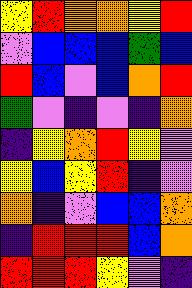[["yellow", "red", "orange", "orange", "yellow", "red"], ["violet", "blue", "blue", "blue", "green", "blue"], ["red", "blue", "violet", "blue", "orange", "red"], ["green", "violet", "indigo", "violet", "indigo", "orange"], ["indigo", "yellow", "orange", "red", "yellow", "violet"], ["yellow", "blue", "yellow", "red", "indigo", "violet"], ["orange", "indigo", "violet", "blue", "blue", "orange"], ["indigo", "red", "red", "red", "blue", "orange"], ["red", "red", "red", "yellow", "violet", "indigo"]]